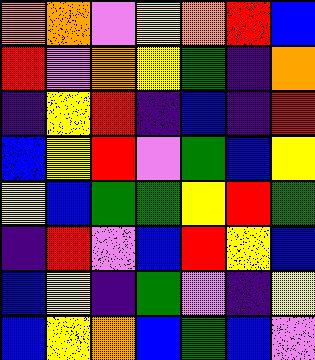[["orange", "orange", "violet", "yellow", "orange", "red", "blue"], ["red", "violet", "orange", "yellow", "green", "indigo", "orange"], ["indigo", "yellow", "red", "indigo", "blue", "indigo", "red"], ["blue", "yellow", "red", "violet", "green", "blue", "yellow"], ["yellow", "blue", "green", "green", "yellow", "red", "green"], ["indigo", "red", "violet", "blue", "red", "yellow", "blue"], ["blue", "yellow", "indigo", "green", "violet", "indigo", "yellow"], ["blue", "yellow", "orange", "blue", "green", "blue", "violet"]]